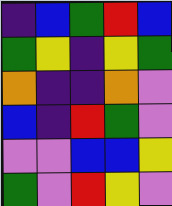[["indigo", "blue", "green", "red", "blue"], ["green", "yellow", "indigo", "yellow", "green"], ["orange", "indigo", "indigo", "orange", "violet"], ["blue", "indigo", "red", "green", "violet"], ["violet", "violet", "blue", "blue", "yellow"], ["green", "violet", "red", "yellow", "violet"]]